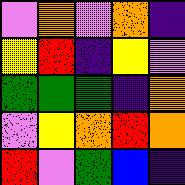[["violet", "orange", "violet", "orange", "indigo"], ["yellow", "red", "indigo", "yellow", "violet"], ["green", "green", "green", "indigo", "orange"], ["violet", "yellow", "orange", "red", "orange"], ["red", "violet", "green", "blue", "indigo"]]